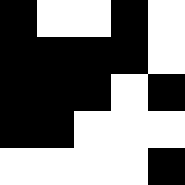[["black", "white", "white", "black", "white"], ["black", "black", "black", "black", "white"], ["black", "black", "black", "white", "black"], ["black", "black", "white", "white", "white"], ["white", "white", "white", "white", "black"]]